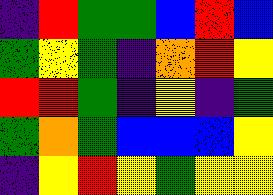[["indigo", "red", "green", "green", "blue", "red", "blue"], ["green", "yellow", "green", "indigo", "orange", "red", "yellow"], ["red", "red", "green", "indigo", "yellow", "indigo", "green"], ["green", "orange", "green", "blue", "blue", "blue", "yellow"], ["indigo", "yellow", "red", "yellow", "green", "yellow", "yellow"]]